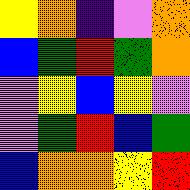[["yellow", "orange", "indigo", "violet", "orange"], ["blue", "green", "red", "green", "orange"], ["violet", "yellow", "blue", "yellow", "violet"], ["violet", "green", "red", "blue", "green"], ["blue", "orange", "orange", "yellow", "red"]]